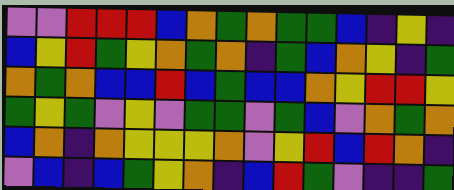[["violet", "violet", "red", "red", "red", "blue", "orange", "green", "orange", "green", "green", "blue", "indigo", "yellow", "indigo"], ["blue", "yellow", "red", "green", "yellow", "orange", "green", "orange", "indigo", "green", "blue", "orange", "yellow", "indigo", "green"], ["orange", "green", "orange", "blue", "blue", "red", "blue", "green", "blue", "blue", "orange", "yellow", "red", "red", "yellow"], ["green", "yellow", "green", "violet", "yellow", "violet", "green", "green", "violet", "green", "blue", "violet", "orange", "green", "orange"], ["blue", "orange", "indigo", "orange", "yellow", "yellow", "yellow", "orange", "violet", "yellow", "red", "blue", "red", "orange", "indigo"], ["violet", "blue", "indigo", "blue", "green", "yellow", "orange", "indigo", "blue", "red", "green", "violet", "indigo", "indigo", "green"]]